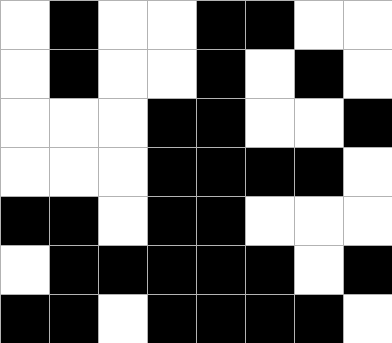[["white", "black", "white", "white", "black", "black", "white", "white"], ["white", "black", "white", "white", "black", "white", "black", "white"], ["white", "white", "white", "black", "black", "white", "white", "black"], ["white", "white", "white", "black", "black", "black", "black", "white"], ["black", "black", "white", "black", "black", "white", "white", "white"], ["white", "black", "black", "black", "black", "black", "white", "black"], ["black", "black", "white", "black", "black", "black", "black", "white"]]